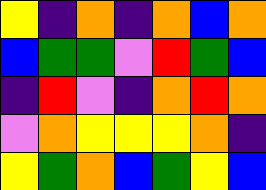[["yellow", "indigo", "orange", "indigo", "orange", "blue", "orange"], ["blue", "green", "green", "violet", "red", "green", "blue"], ["indigo", "red", "violet", "indigo", "orange", "red", "orange"], ["violet", "orange", "yellow", "yellow", "yellow", "orange", "indigo"], ["yellow", "green", "orange", "blue", "green", "yellow", "blue"]]